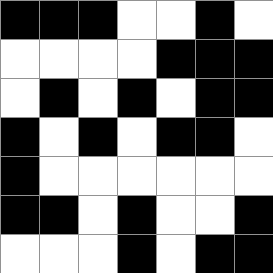[["black", "black", "black", "white", "white", "black", "white"], ["white", "white", "white", "white", "black", "black", "black"], ["white", "black", "white", "black", "white", "black", "black"], ["black", "white", "black", "white", "black", "black", "white"], ["black", "white", "white", "white", "white", "white", "white"], ["black", "black", "white", "black", "white", "white", "black"], ["white", "white", "white", "black", "white", "black", "black"]]